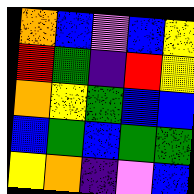[["orange", "blue", "violet", "blue", "yellow"], ["red", "green", "indigo", "red", "yellow"], ["orange", "yellow", "green", "blue", "blue"], ["blue", "green", "blue", "green", "green"], ["yellow", "orange", "indigo", "violet", "blue"]]